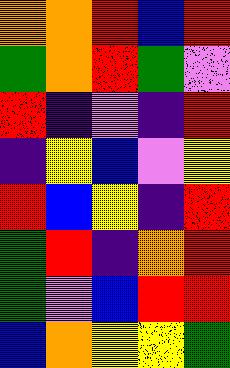[["orange", "orange", "red", "blue", "red"], ["green", "orange", "red", "green", "violet"], ["red", "indigo", "violet", "indigo", "red"], ["indigo", "yellow", "blue", "violet", "yellow"], ["red", "blue", "yellow", "indigo", "red"], ["green", "red", "indigo", "orange", "red"], ["green", "violet", "blue", "red", "red"], ["blue", "orange", "yellow", "yellow", "green"]]